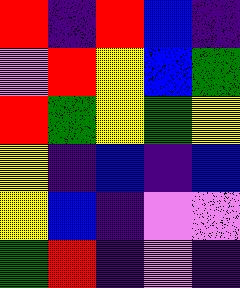[["red", "indigo", "red", "blue", "indigo"], ["violet", "red", "yellow", "blue", "green"], ["red", "green", "yellow", "green", "yellow"], ["yellow", "indigo", "blue", "indigo", "blue"], ["yellow", "blue", "indigo", "violet", "violet"], ["green", "red", "indigo", "violet", "indigo"]]